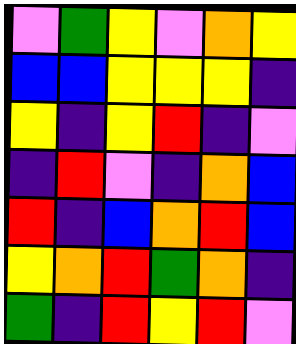[["violet", "green", "yellow", "violet", "orange", "yellow"], ["blue", "blue", "yellow", "yellow", "yellow", "indigo"], ["yellow", "indigo", "yellow", "red", "indigo", "violet"], ["indigo", "red", "violet", "indigo", "orange", "blue"], ["red", "indigo", "blue", "orange", "red", "blue"], ["yellow", "orange", "red", "green", "orange", "indigo"], ["green", "indigo", "red", "yellow", "red", "violet"]]